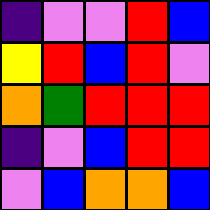[["indigo", "violet", "violet", "red", "blue"], ["yellow", "red", "blue", "red", "violet"], ["orange", "green", "red", "red", "red"], ["indigo", "violet", "blue", "red", "red"], ["violet", "blue", "orange", "orange", "blue"]]